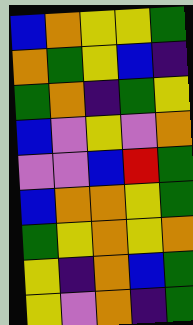[["blue", "orange", "yellow", "yellow", "green"], ["orange", "green", "yellow", "blue", "indigo"], ["green", "orange", "indigo", "green", "yellow"], ["blue", "violet", "yellow", "violet", "orange"], ["violet", "violet", "blue", "red", "green"], ["blue", "orange", "orange", "yellow", "green"], ["green", "yellow", "orange", "yellow", "orange"], ["yellow", "indigo", "orange", "blue", "green"], ["yellow", "violet", "orange", "indigo", "green"]]